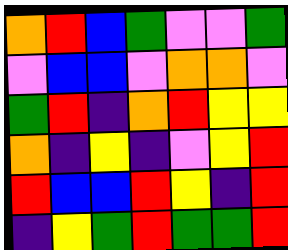[["orange", "red", "blue", "green", "violet", "violet", "green"], ["violet", "blue", "blue", "violet", "orange", "orange", "violet"], ["green", "red", "indigo", "orange", "red", "yellow", "yellow"], ["orange", "indigo", "yellow", "indigo", "violet", "yellow", "red"], ["red", "blue", "blue", "red", "yellow", "indigo", "red"], ["indigo", "yellow", "green", "red", "green", "green", "red"]]